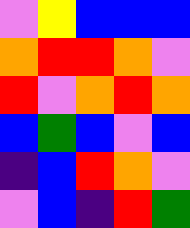[["violet", "yellow", "blue", "blue", "blue"], ["orange", "red", "red", "orange", "violet"], ["red", "violet", "orange", "red", "orange"], ["blue", "green", "blue", "violet", "blue"], ["indigo", "blue", "red", "orange", "violet"], ["violet", "blue", "indigo", "red", "green"]]